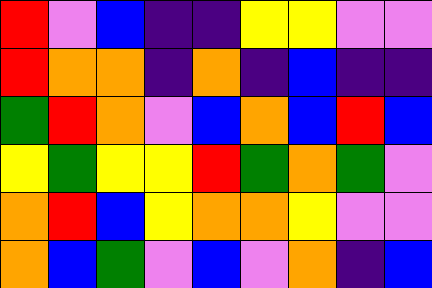[["red", "violet", "blue", "indigo", "indigo", "yellow", "yellow", "violet", "violet"], ["red", "orange", "orange", "indigo", "orange", "indigo", "blue", "indigo", "indigo"], ["green", "red", "orange", "violet", "blue", "orange", "blue", "red", "blue"], ["yellow", "green", "yellow", "yellow", "red", "green", "orange", "green", "violet"], ["orange", "red", "blue", "yellow", "orange", "orange", "yellow", "violet", "violet"], ["orange", "blue", "green", "violet", "blue", "violet", "orange", "indigo", "blue"]]